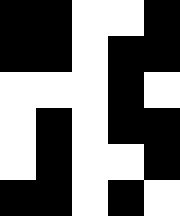[["black", "black", "white", "white", "black"], ["black", "black", "white", "black", "black"], ["white", "white", "white", "black", "white"], ["white", "black", "white", "black", "black"], ["white", "black", "white", "white", "black"], ["black", "black", "white", "black", "white"]]